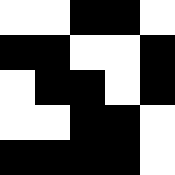[["white", "white", "black", "black", "white"], ["black", "black", "white", "white", "black"], ["white", "black", "black", "white", "black"], ["white", "white", "black", "black", "white"], ["black", "black", "black", "black", "white"]]